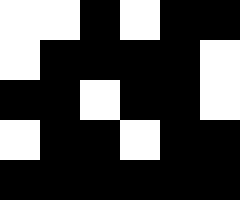[["white", "white", "black", "white", "black", "black"], ["white", "black", "black", "black", "black", "white"], ["black", "black", "white", "black", "black", "white"], ["white", "black", "black", "white", "black", "black"], ["black", "black", "black", "black", "black", "black"]]